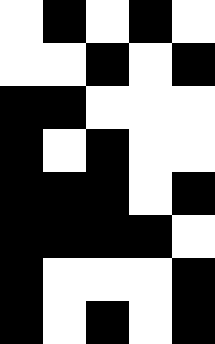[["white", "black", "white", "black", "white"], ["white", "white", "black", "white", "black"], ["black", "black", "white", "white", "white"], ["black", "white", "black", "white", "white"], ["black", "black", "black", "white", "black"], ["black", "black", "black", "black", "white"], ["black", "white", "white", "white", "black"], ["black", "white", "black", "white", "black"]]